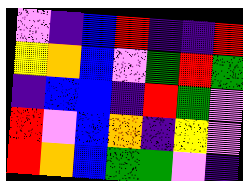[["violet", "indigo", "blue", "red", "indigo", "indigo", "red"], ["yellow", "orange", "blue", "violet", "green", "red", "green"], ["indigo", "blue", "blue", "indigo", "red", "green", "violet"], ["red", "violet", "blue", "orange", "indigo", "yellow", "violet"], ["red", "orange", "blue", "green", "green", "violet", "indigo"]]